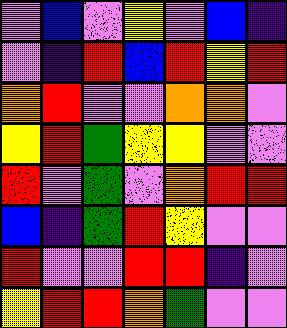[["violet", "blue", "violet", "yellow", "violet", "blue", "indigo"], ["violet", "indigo", "red", "blue", "red", "yellow", "red"], ["orange", "red", "violet", "violet", "orange", "orange", "violet"], ["yellow", "red", "green", "yellow", "yellow", "violet", "violet"], ["red", "violet", "green", "violet", "orange", "red", "red"], ["blue", "indigo", "green", "red", "yellow", "violet", "violet"], ["red", "violet", "violet", "red", "red", "indigo", "violet"], ["yellow", "red", "red", "orange", "green", "violet", "violet"]]